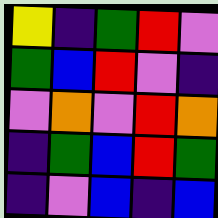[["yellow", "indigo", "green", "red", "violet"], ["green", "blue", "red", "violet", "indigo"], ["violet", "orange", "violet", "red", "orange"], ["indigo", "green", "blue", "red", "green"], ["indigo", "violet", "blue", "indigo", "blue"]]